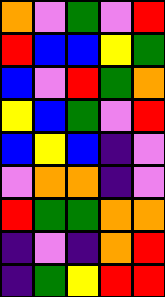[["orange", "violet", "green", "violet", "red"], ["red", "blue", "blue", "yellow", "green"], ["blue", "violet", "red", "green", "orange"], ["yellow", "blue", "green", "violet", "red"], ["blue", "yellow", "blue", "indigo", "violet"], ["violet", "orange", "orange", "indigo", "violet"], ["red", "green", "green", "orange", "orange"], ["indigo", "violet", "indigo", "orange", "red"], ["indigo", "green", "yellow", "red", "red"]]